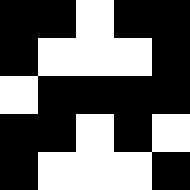[["black", "black", "white", "black", "black"], ["black", "white", "white", "white", "black"], ["white", "black", "black", "black", "black"], ["black", "black", "white", "black", "white"], ["black", "white", "white", "white", "black"]]